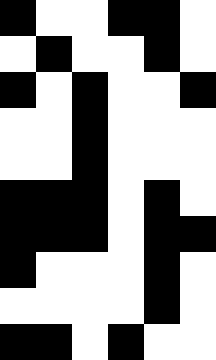[["black", "white", "white", "black", "black", "white"], ["white", "black", "white", "white", "black", "white"], ["black", "white", "black", "white", "white", "black"], ["white", "white", "black", "white", "white", "white"], ["white", "white", "black", "white", "white", "white"], ["black", "black", "black", "white", "black", "white"], ["black", "black", "black", "white", "black", "black"], ["black", "white", "white", "white", "black", "white"], ["white", "white", "white", "white", "black", "white"], ["black", "black", "white", "black", "white", "white"]]